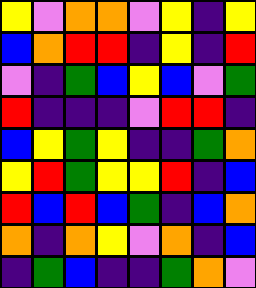[["yellow", "violet", "orange", "orange", "violet", "yellow", "indigo", "yellow"], ["blue", "orange", "red", "red", "indigo", "yellow", "indigo", "red"], ["violet", "indigo", "green", "blue", "yellow", "blue", "violet", "green"], ["red", "indigo", "indigo", "indigo", "violet", "red", "red", "indigo"], ["blue", "yellow", "green", "yellow", "indigo", "indigo", "green", "orange"], ["yellow", "red", "green", "yellow", "yellow", "red", "indigo", "blue"], ["red", "blue", "red", "blue", "green", "indigo", "blue", "orange"], ["orange", "indigo", "orange", "yellow", "violet", "orange", "indigo", "blue"], ["indigo", "green", "blue", "indigo", "indigo", "green", "orange", "violet"]]